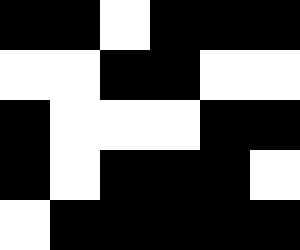[["black", "black", "white", "black", "black", "black"], ["white", "white", "black", "black", "white", "white"], ["black", "white", "white", "white", "black", "black"], ["black", "white", "black", "black", "black", "white"], ["white", "black", "black", "black", "black", "black"]]